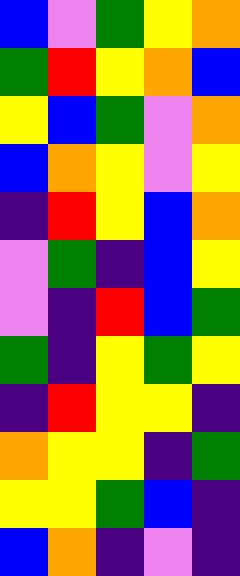[["blue", "violet", "green", "yellow", "orange"], ["green", "red", "yellow", "orange", "blue"], ["yellow", "blue", "green", "violet", "orange"], ["blue", "orange", "yellow", "violet", "yellow"], ["indigo", "red", "yellow", "blue", "orange"], ["violet", "green", "indigo", "blue", "yellow"], ["violet", "indigo", "red", "blue", "green"], ["green", "indigo", "yellow", "green", "yellow"], ["indigo", "red", "yellow", "yellow", "indigo"], ["orange", "yellow", "yellow", "indigo", "green"], ["yellow", "yellow", "green", "blue", "indigo"], ["blue", "orange", "indigo", "violet", "indigo"]]